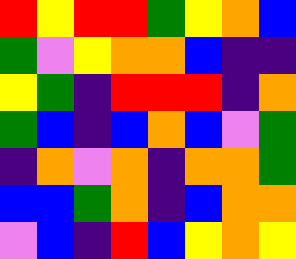[["red", "yellow", "red", "red", "green", "yellow", "orange", "blue"], ["green", "violet", "yellow", "orange", "orange", "blue", "indigo", "indigo"], ["yellow", "green", "indigo", "red", "red", "red", "indigo", "orange"], ["green", "blue", "indigo", "blue", "orange", "blue", "violet", "green"], ["indigo", "orange", "violet", "orange", "indigo", "orange", "orange", "green"], ["blue", "blue", "green", "orange", "indigo", "blue", "orange", "orange"], ["violet", "blue", "indigo", "red", "blue", "yellow", "orange", "yellow"]]